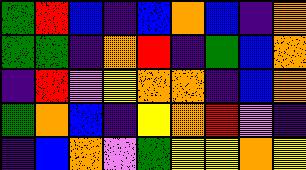[["green", "red", "blue", "indigo", "blue", "orange", "blue", "indigo", "orange"], ["green", "green", "indigo", "orange", "red", "indigo", "green", "blue", "orange"], ["indigo", "red", "violet", "yellow", "orange", "orange", "indigo", "blue", "orange"], ["green", "orange", "blue", "indigo", "yellow", "orange", "red", "violet", "indigo"], ["indigo", "blue", "orange", "violet", "green", "yellow", "yellow", "orange", "yellow"]]